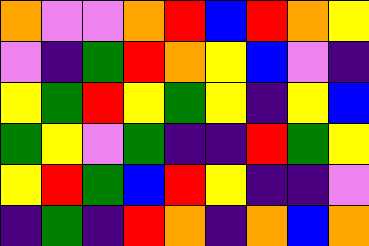[["orange", "violet", "violet", "orange", "red", "blue", "red", "orange", "yellow"], ["violet", "indigo", "green", "red", "orange", "yellow", "blue", "violet", "indigo"], ["yellow", "green", "red", "yellow", "green", "yellow", "indigo", "yellow", "blue"], ["green", "yellow", "violet", "green", "indigo", "indigo", "red", "green", "yellow"], ["yellow", "red", "green", "blue", "red", "yellow", "indigo", "indigo", "violet"], ["indigo", "green", "indigo", "red", "orange", "indigo", "orange", "blue", "orange"]]